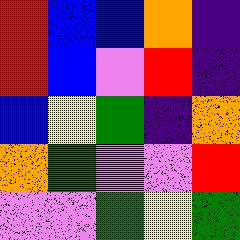[["red", "blue", "blue", "orange", "indigo"], ["red", "blue", "violet", "red", "indigo"], ["blue", "yellow", "green", "indigo", "orange"], ["orange", "green", "violet", "violet", "red"], ["violet", "violet", "green", "yellow", "green"]]